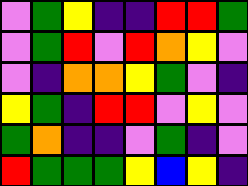[["violet", "green", "yellow", "indigo", "indigo", "red", "red", "green"], ["violet", "green", "red", "violet", "red", "orange", "yellow", "violet"], ["violet", "indigo", "orange", "orange", "yellow", "green", "violet", "indigo"], ["yellow", "green", "indigo", "red", "red", "violet", "yellow", "violet"], ["green", "orange", "indigo", "indigo", "violet", "green", "indigo", "violet"], ["red", "green", "green", "green", "yellow", "blue", "yellow", "indigo"]]